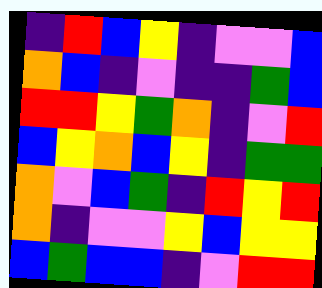[["indigo", "red", "blue", "yellow", "indigo", "violet", "violet", "blue"], ["orange", "blue", "indigo", "violet", "indigo", "indigo", "green", "blue"], ["red", "red", "yellow", "green", "orange", "indigo", "violet", "red"], ["blue", "yellow", "orange", "blue", "yellow", "indigo", "green", "green"], ["orange", "violet", "blue", "green", "indigo", "red", "yellow", "red"], ["orange", "indigo", "violet", "violet", "yellow", "blue", "yellow", "yellow"], ["blue", "green", "blue", "blue", "indigo", "violet", "red", "red"]]